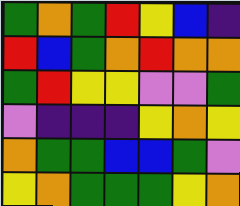[["green", "orange", "green", "red", "yellow", "blue", "indigo"], ["red", "blue", "green", "orange", "red", "orange", "orange"], ["green", "red", "yellow", "yellow", "violet", "violet", "green"], ["violet", "indigo", "indigo", "indigo", "yellow", "orange", "yellow"], ["orange", "green", "green", "blue", "blue", "green", "violet"], ["yellow", "orange", "green", "green", "green", "yellow", "orange"]]